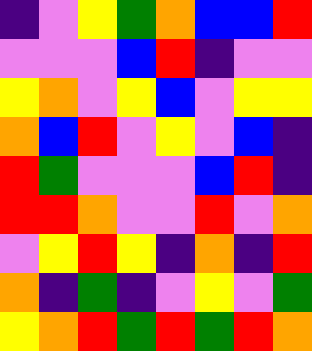[["indigo", "violet", "yellow", "green", "orange", "blue", "blue", "red"], ["violet", "violet", "violet", "blue", "red", "indigo", "violet", "violet"], ["yellow", "orange", "violet", "yellow", "blue", "violet", "yellow", "yellow"], ["orange", "blue", "red", "violet", "yellow", "violet", "blue", "indigo"], ["red", "green", "violet", "violet", "violet", "blue", "red", "indigo"], ["red", "red", "orange", "violet", "violet", "red", "violet", "orange"], ["violet", "yellow", "red", "yellow", "indigo", "orange", "indigo", "red"], ["orange", "indigo", "green", "indigo", "violet", "yellow", "violet", "green"], ["yellow", "orange", "red", "green", "red", "green", "red", "orange"]]